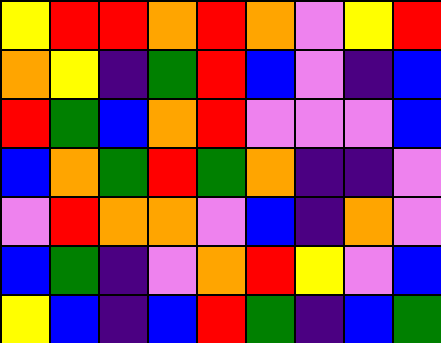[["yellow", "red", "red", "orange", "red", "orange", "violet", "yellow", "red"], ["orange", "yellow", "indigo", "green", "red", "blue", "violet", "indigo", "blue"], ["red", "green", "blue", "orange", "red", "violet", "violet", "violet", "blue"], ["blue", "orange", "green", "red", "green", "orange", "indigo", "indigo", "violet"], ["violet", "red", "orange", "orange", "violet", "blue", "indigo", "orange", "violet"], ["blue", "green", "indigo", "violet", "orange", "red", "yellow", "violet", "blue"], ["yellow", "blue", "indigo", "blue", "red", "green", "indigo", "blue", "green"]]